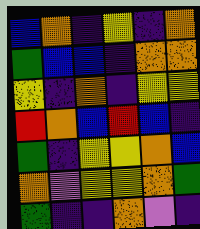[["blue", "orange", "indigo", "yellow", "indigo", "orange"], ["green", "blue", "blue", "indigo", "orange", "orange"], ["yellow", "indigo", "orange", "indigo", "yellow", "yellow"], ["red", "orange", "blue", "red", "blue", "indigo"], ["green", "indigo", "yellow", "yellow", "orange", "blue"], ["orange", "violet", "yellow", "yellow", "orange", "green"], ["green", "indigo", "indigo", "orange", "violet", "indigo"]]